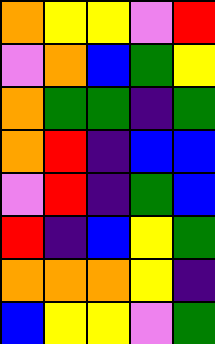[["orange", "yellow", "yellow", "violet", "red"], ["violet", "orange", "blue", "green", "yellow"], ["orange", "green", "green", "indigo", "green"], ["orange", "red", "indigo", "blue", "blue"], ["violet", "red", "indigo", "green", "blue"], ["red", "indigo", "blue", "yellow", "green"], ["orange", "orange", "orange", "yellow", "indigo"], ["blue", "yellow", "yellow", "violet", "green"]]